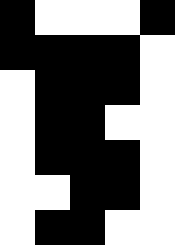[["black", "white", "white", "white", "black"], ["black", "black", "black", "black", "white"], ["white", "black", "black", "black", "white"], ["white", "black", "black", "white", "white"], ["white", "black", "black", "black", "white"], ["white", "white", "black", "black", "white"], ["white", "black", "black", "white", "white"]]